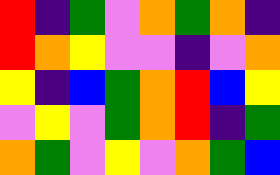[["red", "indigo", "green", "violet", "orange", "green", "orange", "indigo"], ["red", "orange", "yellow", "violet", "violet", "indigo", "violet", "orange"], ["yellow", "indigo", "blue", "green", "orange", "red", "blue", "yellow"], ["violet", "yellow", "violet", "green", "orange", "red", "indigo", "green"], ["orange", "green", "violet", "yellow", "violet", "orange", "green", "blue"]]